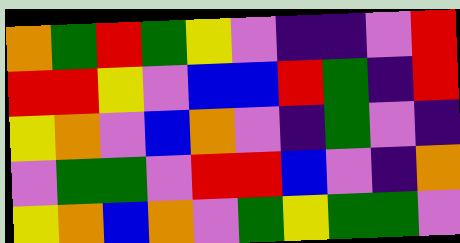[["orange", "green", "red", "green", "yellow", "violet", "indigo", "indigo", "violet", "red"], ["red", "red", "yellow", "violet", "blue", "blue", "red", "green", "indigo", "red"], ["yellow", "orange", "violet", "blue", "orange", "violet", "indigo", "green", "violet", "indigo"], ["violet", "green", "green", "violet", "red", "red", "blue", "violet", "indigo", "orange"], ["yellow", "orange", "blue", "orange", "violet", "green", "yellow", "green", "green", "violet"]]